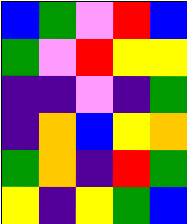[["blue", "green", "violet", "red", "blue"], ["green", "violet", "red", "yellow", "yellow"], ["indigo", "indigo", "violet", "indigo", "green"], ["indigo", "orange", "blue", "yellow", "orange"], ["green", "orange", "indigo", "red", "green"], ["yellow", "indigo", "yellow", "green", "blue"]]